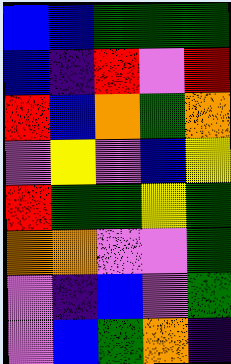[["blue", "blue", "green", "green", "green"], ["blue", "indigo", "red", "violet", "red"], ["red", "blue", "orange", "green", "orange"], ["violet", "yellow", "violet", "blue", "yellow"], ["red", "green", "green", "yellow", "green"], ["orange", "orange", "violet", "violet", "green"], ["violet", "indigo", "blue", "violet", "green"], ["violet", "blue", "green", "orange", "indigo"]]